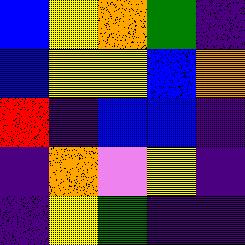[["blue", "yellow", "orange", "green", "indigo"], ["blue", "yellow", "yellow", "blue", "orange"], ["red", "indigo", "blue", "blue", "indigo"], ["indigo", "orange", "violet", "yellow", "indigo"], ["indigo", "yellow", "green", "indigo", "indigo"]]